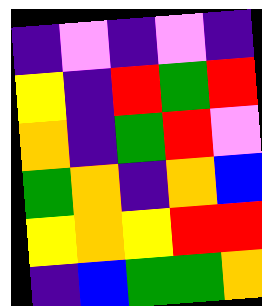[["indigo", "violet", "indigo", "violet", "indigo"], ["yellow", "indigo", "red", "green", "red"], ["orange", "indigo", "green", "red", "violet"], ["green", "orange", "indigo", "orange", "blue"], ["yellow", "orange", "yellow", "red", "red"], ["indigo", "blue", "green", "green", "orange"]]